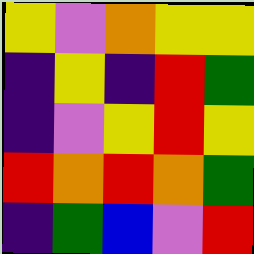[["yellow", "violet", "orange", "yellow", "yellow"], ["indigo", "yellow", "indigo", "red", "green"], ["indigo", "violet", "yellow", "red", "yellow"], ["red", "orange", "red", "orange", "green"], ["indigo", "green", "blue", "violet", "red"]]